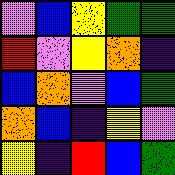[["violet", "blue", "yellow", "green", "green"], ["red", "violet", "yellow", "orange", "indigo"], ["blue", "orange", "violet", "blue", "green"], ["orange", "blue", "indigo", "yellow", "violet"], ["yellow", "indigo", "red", "blue", "green"]]